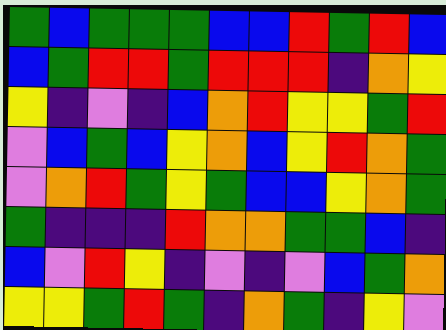[["green", "blue", "green", "green", "green", "blue", "blue", "red", "green", "red", "blue"], ["blue", "green", "red", "red", "green", "red", "red", "red", "indigo", "orange", "yellow"], ["yellow", "indigo", "violet", "indigo", "blue", "orange", "red", "yellow", "yellow", "green", "red"], ["violet", "blue", "green", "blue", "yellow", "orange", "blue", "yellow", "red", "orange", "green"], ["violet", "orange", "red", "green", "yellow", "green", "blue", "blue", "yellow", "orange", "green"], ["green", "indigo", "indigo", "indigo", "red", "orange", "orange", "green", "green", "blue", "indigo"], ["blue", "violet", "red", "yellow", "indigo", "violet", "indigo", "violet", "blue", "green", "orange"], ["yellow", "yellow", "green", "red", "green", "indigo", "orange", "green", "indigo", "yellow", "violet"]]